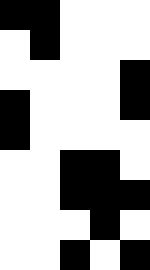[["black", "black", "white", "white", "white"], ["white", "black", "white", "white", "white"], ["white", "white", "white", "white", "black"], ["black", "white", "white", "white", "black"], ["black", "white", "white", "white", "white"], ["white", "white", "black", "black", "white"], ["white", "white", "black", "black", "black"], ["white", "white", "white", "black", "white"], ["white", "white", "black", "white", "black"]]